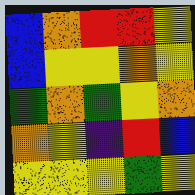[["blue", "orange", "red", "red", "yellow"], ["blue", "yellow", "yellow", "orange", "yellow"], ["green", "orange", "green", "yellow", "orange"], ["orange", "yellow", "indigo", "red", "blue"], ["yellow", "yellow", "yellow", "green", "yellow"]]